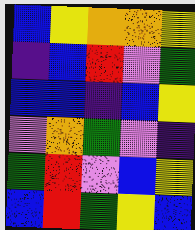[["blue", "yellow", "orange", "orange", "yellow"], ["indigo", "blue", "red", "violet", "green"], ["blue", "blue", "indigo", "blue", "yellow"], ["violet", "orange", "green", "violet", "indigo"], ["green", "red", "violet", "blue", "yellow"], ["blue", "red", "green", "yellow", "blue"]]